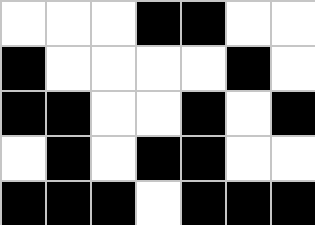[["white", "white", "white", "black", "black", "white", "white"], ["black", "white", "white", "white", "white", "black", "white"], ["black", "black", "white", "white", "black", "white", "black"], ["white", "black", "white", "black", "black", "white", "white"], ["black", "black", "black", "white", "black", "black", "black"]]